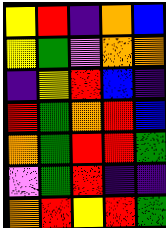[["yellow", "red", "indigo", "orange", "blue"], ["yellow", "green", "violet", "orange", "orange"], ["indigo", "yellow", "red", "blue", "indigo"], ["red", "green", "orange", "red", "blue"], ["orange", "green", "red", "red", "green"], ["violet", "green", "red", "indigo", "indigo"], ["orange", "red", "yellow", "red", "green"]]